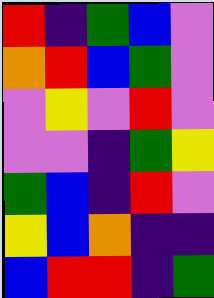[["red", "indigo", "green", "blue", "violet"], ["orange", "red", "blue", "green", "violet"], ["violet", "yellow", "violet", "red", "violet"], ["violet", "violet", "indigo", "green", "yellow"], ["green", "blue", "indigo", "red", "violet"], ["yellow", "blue", "orange", "indigo", "indigo"], ["blue", "red", "red", "indigo", "green"]]